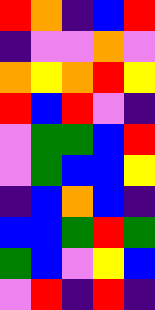[["red", "orange", "indigo", "blue", "red"], ["indigo", "violet", "violet", "orange", "violet"], ["orange", "yellow", "orange", "red", "yellow"], ["red", "blue", "red", "violet", "indigo"], ["violet", "green", "green", "blue", "red"], ["violet", "green", "blue", "blue", "yellow"], ["indigo", "blue", "orange", "blue", "indigo"], ["blue", "blue", "green", "red", "green"], ["green", "blue", "violet", "yellow", "blue"], ["violet", "red", "indigo", "red", "indigo"]]